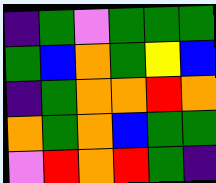[["indigo", "green", "violet", "green", "green", "green"], ["green", "blue", "orange", "green", "yellow", "blue"], ["indigo", "green", "orange", "orange", "red", "orange"], ["orange", "green", "orange", "blue", "green", "green"], ["violet", "red", "orange", "red", "green", "indigo"]]